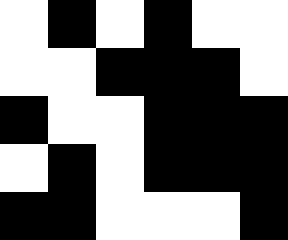[["white", "black", "white", "black", "white", "white"], ["white", "white", "black", "black", "black", "white"], ["black", "white", "white", "black", "black", "black"], ["white", "black", "white", "black", "black", "black"], ["black", "black", "white", "white", "white", "black"]]